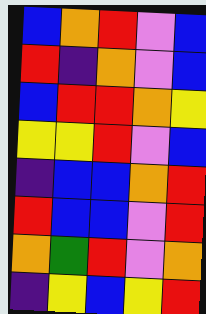[["blue", "orange", "red", "violet", "blue"], ["red", "indigo", "orange", "violet", "blue"], ["blue", "red", "red", "orange", "yellow"], ["yellow", "yellow", "red", "violet", "blue"], ["indigo", "blue", "blue", "orange", "red"], ["red", "blue", "blue", "violet", "red"], ["orange", "green", "red", "violet", "orange"], ["indigo", "yellow", "blue", "yellow", "red"]]